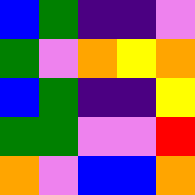[["blue", "green", "indigo", "indigo", "violet"], ["green", "violet", "orange", "yellow", "orange"], ["blue", "green", "indigo", "indigo", "yellow"], ["green", "green", "violet", "violet", "red"], ["orange", "violet", "blue", "blue", "orange"]]